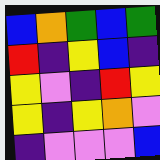[["blue", "orange", "green", "blue", "green"], ["red", "indigo", "yellow", "blue", "indigo"], ["yellow", "violet", "indigo", "red", "yellow"], ["yellow", "indigo", "yellow", "orange", "violet"], ["indigo", "violet", "violet", "violet", "blue"]]